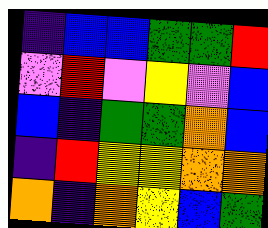[["indigo", "blue", "blue", "green", "green", "red"], ["violet", "red", "violet", "yellow", "violet", "blue"], ["blue", "indigo", "green", "green", "orange", "blue"], ["indigo", "red", "yellow", "yellow", "orange", "orange"], ["orange", "indigo", "orange", "yellow", "blue", "green"]]